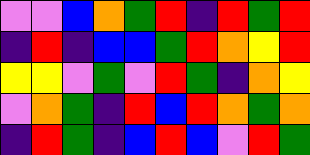[["violet", "violet", "blue", "orange", "green", "red", "indigo", "red", "green", "red"], ["indigo", "red", "indigo", "blue", "blue", "green", "red", "orange", "yellow", "red"], ["yellow", "yellow", "violet", "green", "violet", "red", "green", "indigo", "orange", "yellow"], ["violet", "orange", "green", "indigo", "red", "blue", "red", "orange", "green", "orange"], ["indigo", "red", "green", "indigo", "blue", "red", "blue", "violet", "red", "green"]]